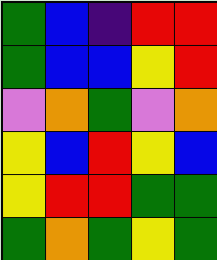[["green", "blue", "indigo", "red", "red"], ["green", "blue", "blue", "yellow", "red"], ["violet", "orange", "green", "violet", "orange"], ["yellow", "blue", "red", "yellow", "blue"], ["yellow", "red", "red", "green", "green"], ["green", "orange", "green", "yellow", "green"]]